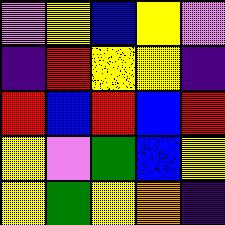[["violet", "yellow", "blue", "yellow", "violet"], ["indigo", "red", "yellow", "yellow", "indigo"], ["red", "blue", "red", "blue", "red"], ["yellow", "violet", "green", "blue", "yellow"], ["yellow", "green", "yellow", "orange", "indigo"]]